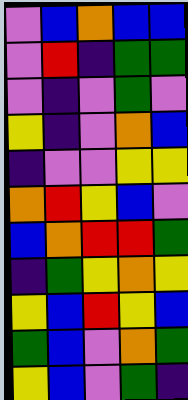[["violet", "blue", "orange", "blue", "blue"], ["violet", "red", "indigo", "green", "green"], ["violet", "indigo", "violet", "green", "violet"], ["yellow", "indigo", "violet", "orange", "blue"], ["indigo", "violet", "violet", "yellow", "yellow"], ["orange", "red", "yellow", "blue", "violet"], ["blue", "orange", "red", "red", "green"], ["indigo", "green", "yellow", "orange", "yellow"], ["yellow", "blue", "red", "yellow", "blue"], ["green", "blue", "violet", "orange", "green"], ["yellow", "blue", "violet", "green", "indigo"]]